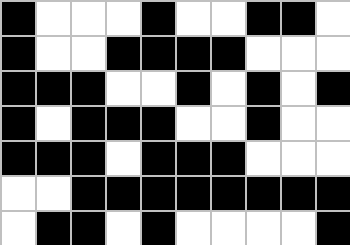[["black", "white", "white", "white", "black", "white", "white", "black", "black", "white"], ["black", "white", "white", "black", "black", "black", "black", "white", "white", "white"], ["black", "black", "black", "white", "white", "black", "white", "black", "white", "black"], ["black", "white", "black", "black", "black", "white", "white", "black", "white", "white"], ["black", "black", "black", "white", "black", "black", "black", "white", "white", "white"], ["white", "white", "black", "black", "black", "black", "black", "black", "black", "black"], ["white", "black", "black", "white", "black", "white", "white", "white", "white", "black"]]